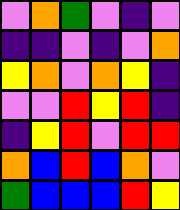[["violet", "orange", "green", "violet", "indigo", "violet"], ["indigo", "indigo", "violet", "indigo", "violet", "orange"], ["yellow", "orange", "violet", "orange", "yellow", "indigo"], ["violet", "violet", "red", "yellow", "red", "indigo"], ["indigo", "yellow", "red", "violet", "red", "red"], ["orange", "blue", "red", "blue", "orange", "violet"], ["green", "blue", "blue", "blue", "red", "yellow"]]